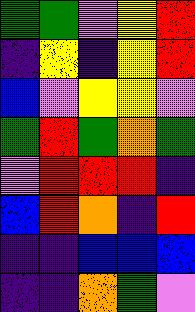[["green", "green", "violet", "yellow", "red"], ["indigo", "yellow", "indigo", "yellow", "red"], ["blue", "violet", "yellow", "yellow", "violet"], ["green", "red", "green", "orange", "green"], ["violet", "red", "red", "red", "indigo"], ["blue", "red", "orange", "indigo", "red"], ["indigo", "indigo", "blue", "blue", "blue"], ["indigo", "indigo", "orange", "green", "violet"]]